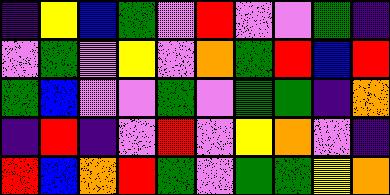[["indigo", "yellow", "blue", "green", "violet", "red", "violet", "violet", "green", "indigo"], ["violet", "green", "violet", "yellow", "violet", "orange", "green", "red", "blue", "red"], ["green", "blue", "violet", "violet", "green", "violet", "green", "green", "indigo", "orange"], ["indigo", "red", "indigo", "violet", "red", "violet", "yellow", "orange", "violet", "indigo"], ["red", "blue", "orange", "red", "green", "violet", "green", "green", "yellow", "orange"]]